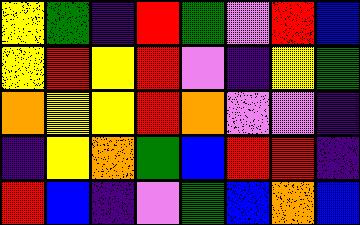[["yellow", "green", "indigo", "red", "green", "violet", "red", "blue"], ["yellow", "red", "yellow", "red", "violet", "indigo", "yellow", "green"], ["orange", "yellow", "yellow", "red", "orange", "violet", "violet", "indigo"], ["indigo", "yellow", "orange", "green", "blue", "red", "red", "indigo"], ["red", "blue", "indigo", "violet", "green", "blue", "orange", "blue"]]